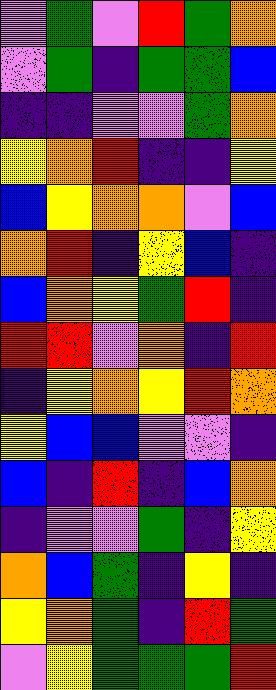[["violet", "green", "violet", "red", "green", "orange"], ["violet", "green", "indigo", "green", "green", "blue"], ["indigo", "indigo", "violet", "violet", "green", "orange"], ["yellow", "orange", "red", "indigo", "indigo", "yellow"], ["blue", "yellow", "orange", "orange", "violet", "blue"], ["orange", "red", "indigo", "yellow", "blue", "indigo"], ["blue", "orange", "yellow", "green", "red", "indigo"], ["red", "red", "violet", "orange", "indigo", "red"], ["indigo", "yellow", "orange", "yellow", "red", "orange"], ["yellow", "blue", "blue", "violet", "violet", "indigo"], ["blue", "indigo", "red", "indigo", "blue", "orange"], ["indigo", "violet", "violet", "green", "indigo", "yellow"], ["orange", "blue", "green", "indigo", "yellow", "indigo"], ["yellow", "orange", "green", "indigo", "red", "green"], ["violet", "yellow", "green", "green", "green", "red"]]